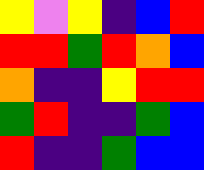[["yellow", "violet", "yellow", "indigo", "blue", "red"], ["red", "red", "green", "red", "orange", "blue"], ["orange", "indigo", "indigo", "yellow", "red", "red"], ["green", "red", "indigo", "indigo", "green", "blue"], ["red", "indigo", "indigo", "green", "blue", "blue"]]